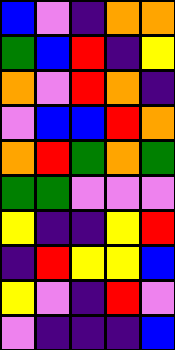[["blue", "violet", "indigo", "orange", "orange"], ["green", "blue", "red", "indigo", "yellow"], ["orange", "violet", "red", "orange", "indigo"], ["violet", "blue", "blue", "red", "orange"], ["orange", "red", "green", "orange", "green"], ["green", "green", "violet", "violet", "violet"], ["yellow", "indigo", "indigo", "yellow", "red"], ["indigo", "red", "yellow", "yellow", "blue"], ["yellow", "violet", "indigo", "red", "violet"], ["violet", "indigo", "indigo", "indigo", "blue"]]